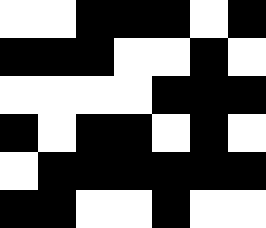[["white", "white", "black", "black", "black", "white", "black"], ["black", "black", "black", "white", "white", "black", "white"], ["white", "white", "white", "white", "black", "black", "black"], ["black", "white", "black", "black", "white", "black", "white"], ["white", "black", "black", "black", "black", "black", "black"], ["black", "black", "white", "white", "black", "white", "white"]]